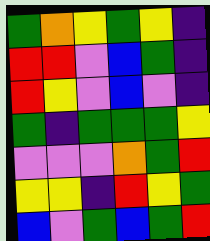[["green", "orange", "yellow", "green", "yellow", "indigo"], ["red", "red", "violet", "blue", "green", "indigo"], ["red", "yellow", "violet", "blue", "violet", "indigo"], ["green", "indigo", "green", "green", "green", "yellow"], ["violet", "violet", "violet", "orange", "green", "red"], ["yellow", "yellow", "indigo", "red", "yellow", "green"], ["blue", "violet", "green", "blue", "green", "red"]]